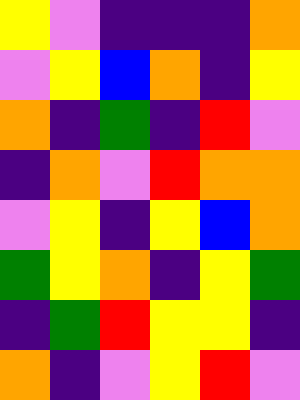[["yellow", "violet", "indigo", "indigo", "indigo", "orange"], ["violet", "yellow", "blue", "orange", "indigo", "yellow"], ["orange", "indigo", "green", "indigo", "red", "violet"], ["indigo", "orange", "violet", "red", "orange", "orange"], ["violet", "yellow", "indigo", "yellow", "blue", "orange"], ["green", "yellow", "orange", "indigo", "yellow", "green"], ["indigo", "green", "red", "yellow", "yellow", "indigo"], ["orange", "indigo", "violet", "yellow", "red", "violet"]]